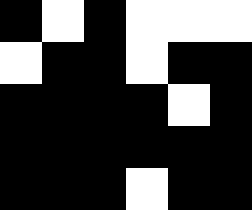[["black", "white", "black", "white", "white", "white"], ["white", "black", "black", "white", "black", "black"], ["black", "black", "black", "black", "white", "black"], ["black", "black", "black", "black", "black", "black"], ["black", "black", "black", "white", "black", "black"]]